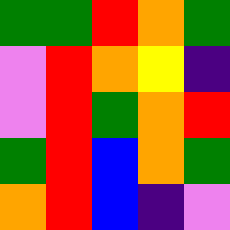[["green", "green", "red", "orange", "green"], ["violet", "red", "orange", "yellow", "indigo"], ["violet", "red", "green", "orange", "red"], ["green", "red", "blue", "orange", "green"], ["orange", "red", "blue", "indigo", "violet"]]